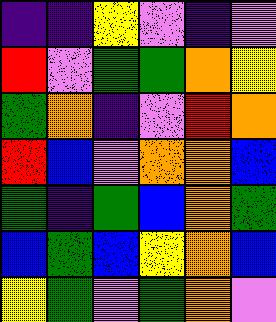[["indigo", "indigo", "yellow", "violet", "indigo", "violet"], ["red", "violet", "green", "green", "orange", "yellow"], ["green", "orange", "indigo", "violet", "red", "orange"], ["red", "blue", "violet", "orange", "orange", "blue"], ["green", "indigo", "green", "blue", "orange", "green"], ["blue", "green", "blue", "yellow", "orange", "blue"], ["yellow", "green", "violet", "green", "orange", "violet"]]